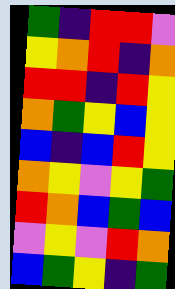[["green", "indigo", "red", "red", "violet"], ["yellow", "orange", "red", "indigo", "orange"], ["red", "red", "indigo", "red", "yellow"], ["orange", "green", "yellow", "blue", "yellow"], ["blue", "indigo", "blue", "red", "yellow"], ["orange", "yellow", "violet", "yellow", "green"], ["red", "orange", "blue", "green", "blue"], ["violet", "yellow", "violet", "red", "orange"], ["blue", "green", "yellow", "indigo", "green"]]